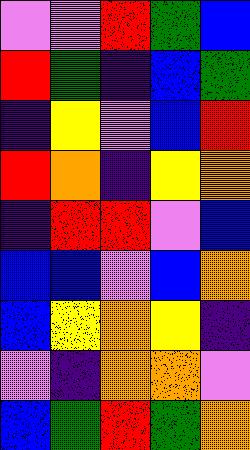[["violet", "violet", "red", "green", "blue"], ["red", "green", "indigo", "blue", "green"], ["indigo", "yellow", "violet", "blue", "red"], ["red", "orange", "indigo", "yellow", "orange"], ["indigo", "red", "red", "violet", "blue"], ["blue", "blue", "violet", "blue", "orange"], ["blue", "yellow", "orange", "yellow", "indigo"], ["violet", "indigo", "orange", "orange", "violet"], ["blue", "green", "red", "green", "orange"]]